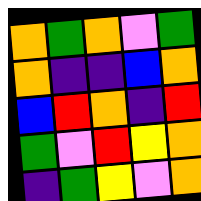[["orange", "green", "orange", "violet", "green"], ["orange", "indigo", "indigo", "blue", "orange"], ["blue", "red", "orange", "indigo", "red"], ["green", "violet", "red", "yellow", "orange"], ["indigo", "green", "yellow", "violet", "orange"]]